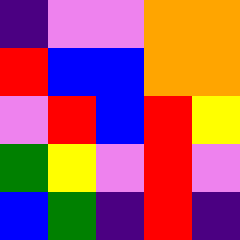[["indigo", "violet", "violet", "orange", "orange"], ["red", "blue", "blue", "orange", "orange"], ["violet", "red", "blue", "red", "yellow"], ["green", "yellow", "violet", "red", "violet"], ["blue", "green", "indigo", "red", "indigo"]]